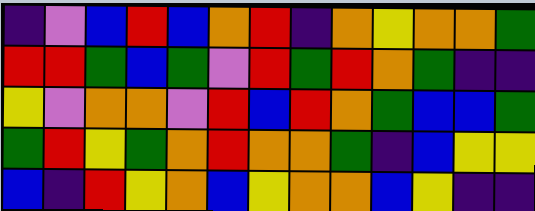[["indigo", "violet", "blue", "red", "blue", "orange", "red", "indigo", "orange", "yellow", "orange", "orange", "green"], ["red", "red", "green", "blue", "green", "violet", "red", "green", "red", "orange", "green", "indigo", "indigo"], ["yellow", "violet", "orange", "orange", "violet", "red", "blue", "red", "orange", "green", "blue", "blue", "green"], ["green", "red", "yellow", "green", "orange", "red", "orange", "orange", "green", "indigo", "blue", "yellow", "yellow"], ["blue", "indigo", "red", "yellow", "orange", "blue", "yellow", "orange", "orange", "blue", "yellow", "indigo", "indigo"]]